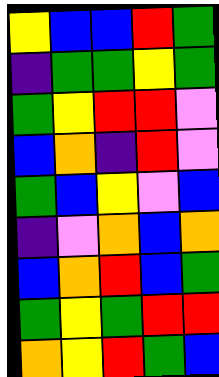[["yellow", "blue", "blue", "red", "green"], ["indigo", "green", "green", "yellow", "green"], ["green", "yellow", "red", "red", "violet"], ["blue", "orange", "indigo", "red", "violet"], ["green", "blue", "yellow", "violet", "blue"], ["indigo", "violet", "orange", "blue", "orange"], ["blue", "orange", "red", "blue", "green"], ["green", "yellow", "green", "red", "red"], ["orange", "yellow", "red", "green", "blue"]]